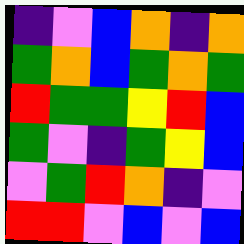[["indigo", "violet", "blue", "orange", "indigo", "orange"], ["green", "orange", "blue", "green", "orange", "green"], ["red", "green", "green", "yellow", "red", "blue"], ["green", "violet", "indigo", "green", "yellow", "blue"], ["violet", "green", "red", "orange", "indigo", "violet"], ["red", "red", "violet", "blue", "violet", "blue"]]